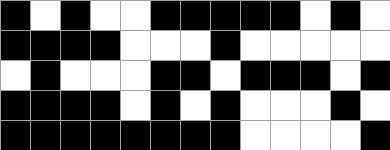[["black", "white", "black", "white", "white", "black", "black", "black", "black", "black", "white", "black", "white"], ["black", "black", "black", "black", "white", "white", "white", "black", "white", "white", "white", "white", "white"], ["white", "black", "white", "white", "white", "black", "black", "white", "black", "black", "black", "white", "black"], ["black", "black", "black", "black", "white", "black", "white", "black", "white", "white", "white", "black", "white"], ["black", "black", "black", "black", "black", "black", "black", "black", "white", "white", "white", "white", "black"]]